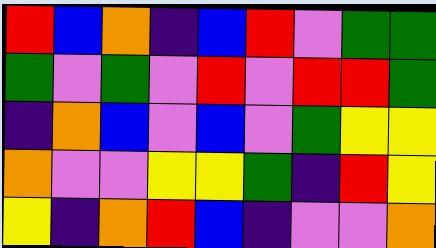[["red", "blue", "orange", "indigo", "blue", "red", "violet", "green", "green"], ["green", "violet", "green", "violet", "red", "violet", "red", "red", "green"], ["indigo", "orange", "blue", "violet", "blue", "violet", "green", "yellow", "yellow"], ["orange", "violet", "violet", "yellow", "yellow", "green", "indigo", "red", "yellow"], ["yellow", "indigo", "orange", "red", "blue", "indigo", "violet", "violet", "orange"]]